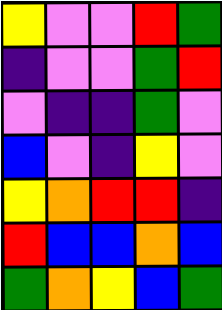[["yellow", "violet", "violet", "red", "green"], ["indigo", "violet", "violet", "green", "red"], ["violet", "indigo", "indigo", "green", "violet"], ["blue", "violet", "indigo", "yellow", "violet"], ["yellow", "orange", "red", "red", "indigo"], ["red", "blue", "blue", "orange", "blue"], ["green", "orange", "yellow", "blue", "green"]]